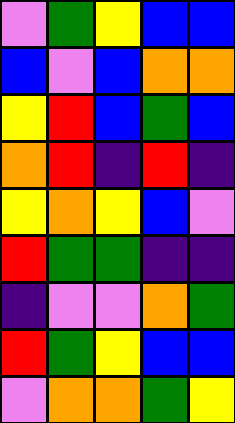[["violet", "green", "yellow", "blue", "blue"], ["blue", "violet", "blue", "orange", "orange"], ["yellow", "red", "blue", "green", "blue"], ["orange", "red", "indigo", "red", "indigo"], ["yellow", "orange", "yellow", "blue", "violet"], ["red", "green", "green", "indigo", "indigo"], ["indigo", "violet", "violet", "orange", "green"], ["red", "green", "yellow", "blue", "blue"], ["violet", "orange", "orange", "green", "yellow"]]